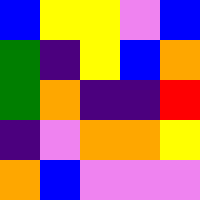[["blue", "yellow", "yellow", "violet", "blue"], ["green", "indigo", "yellow", "blue", "orange"], ["green", "orange", "indigo", "indigo", "red"], ["indigo", "violet", "orange", "orange", "yellow"], ["orange", "blue", "violet", "violet", "violet"]]